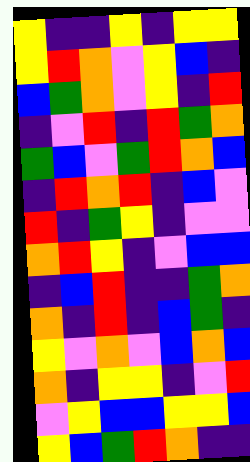[["yellow", "indigo", "indigo", "yellow", "indigo", "yellow", "yellow"], ["yellow", "red", "orange", "violet", "yellow", "blue", "indigo"], ["blue", "green", "orange", "violet", "yellow", "indigo", "red"], ["indigo", "violet", "red", "indigo", "red", "green", "orange"], ["green", "blue", "violet", "green", "red", "orange", "blue"], ["indigo", "red", "orange", "red", "indigo", "blue", "violet"], ["red", "indigo", "green", "yellow", "indigo", "violet", "violet"], ["orange", "red", "yellow", "indigo", "violet", "blue", "blue"], ["indigo", "blue", "red", "indigo", "indigo", "green", "orange"], ["orange", "indigo", "red", "indigo", "blue", "green", "indigo"], ["yellow", "violet", "orange", "violet", "blue", "orange", "blue"], ["orange", "indigo", "yellow", "yellow", "indigo", "violet", "red"], ["violet", "yellow", "blue", "blue", "yellow", "yellow", "blue"], ["yellow", "blue", "green", "red", "orange", "indigo", "indigo"]]